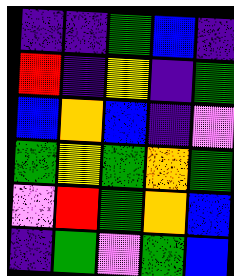[["indigo", "indigo", "green", "blue", "indigo"], ["red", "indigo", "yellow", "indigo", "green"], ["blue", "orange", "blue", "indigo", "violet"], ["green", "yellow", "green", "orange", "green"], ["violet", "red", "green", "orange", "blue"], ["indigo", "green", "violet", "green", "blue"]]